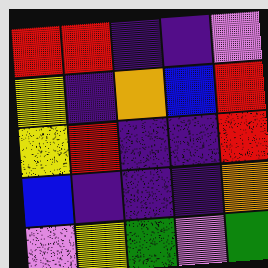[["red", "red", "indigo", "indigo", "violet"], ["yellow", "indigo", "orange", "blue", "red"], ["yellow", "red", "indigo", "indigo", "red"], ["blue", "indigo", "indigo", "indigo", "orange"], ["violet", "yellow", "green", "violet", "green"]]